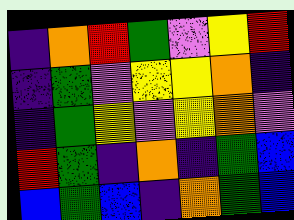[["indigo", "orange", "red", "green", "violet", "yellow", "red"], ["indigo", "green", "violet", "yellow", "yellow", "orange", "indigo"], ["indigo", "green", "yellow", "violet", "yellow", "orange", "violet"], ["red", "green", "indigo", "orange", "indigo", "green", "blue"], ["blue", "green", "blue", "indigo", "orange", "green", "blue"]]